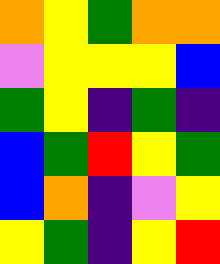[["orange", "yellow", "green", "orange", "orange"], ["violet", "yellow", "yellow", "yellow", "blue"], ["green", "yellow", "indigo", "green", "indigo"], ["blue", "green", "red", "yellow", "green"], ["blue", "orange", "indigo", "violet", "yellow"], ["yellow", "green", "indigo", "yellow", "red"]]